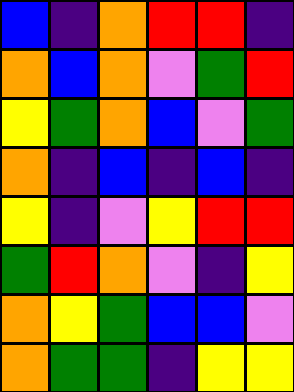[["blue", "indigo", "orange", "red", "red", "indigo"], ["orange", "blue", "orange", "violet", "green", "red"], ["yellow", "green", "orange", "blue", "violet", "green"], ["orange", "indigo", "blue", "indigo", "blue", "indigo"], ["yellow", "indigo", "violet", "yellow", "red", "red"], ["green", "red", "orange", "violet", "indigo", "yellow"], ["orange", "yellow", "green", "blue", "blue", "violet"], ["orange", "green", "green", "indigo", "yellow", "yellow"]]